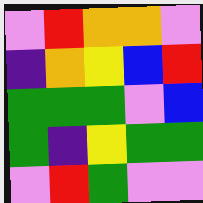[["violet", "red", "orange", "orange", "violet"], ["indigo", "orange", "yellow", "blue", "red"], ["green", "green", "green", "violet", "blue"], ["green", "indigo", "yellow", "green", "green"], ["violet", "red", "green", "violet", "violet"]]